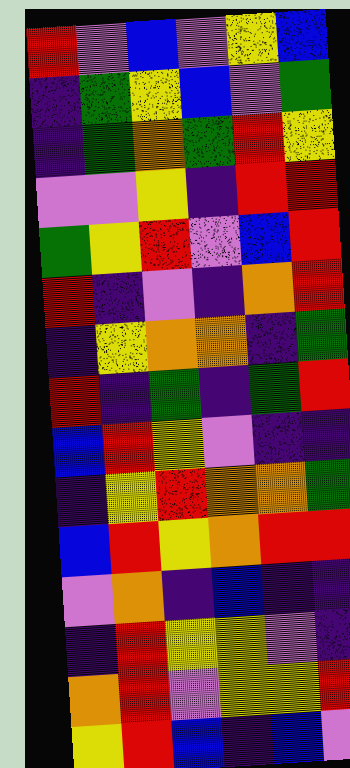[["red", "violet", "blue", "violet", "yellow", "blue"], ["indigo", "green", "yellow", "blue", "violet", "green"], ["indigo", "green", "orange", "green", "red", "yellow"], ["violet", "violet", "yellow", "indigo", "red", "red"], ["green", "yellow", "red", "violet", "blue", "red"], ["red", "indigo", "violet", "indigo", "orange", "red"], ["indigo", "yellow", "orange", "orange", "indigo", "green"], ["red", "indigo", "green", "indigo", "green", "red"], ["blue", "red", "yellow", "violet", "indigo", "indigo"], ["indigo", "yellow", "red", "orange", "orange", "green"], ["blue", "red", "yellow", "orange", "red", "red"], ["violet", "orange", "indigo", "blue", "indigo", "indigo"], ["indigo", "red", "yellow", "yellow", "violet", "indigo"], ["orange", "red", "violet", "yellow", "yellow", "red"], ["yellow", "red", "blue", "indigo", "blue", "violet"]]